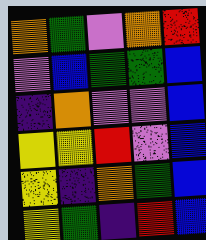[["orange", "green", "violet", "orange", "red"], ["violet", "blue", "green", "green", "blue"], ["indigo", "orange", "violet", "violet", "blue"], ["yellow", "yellow", "red", "violet", "blue"], ["yellow", "indigo", "orange", "green", "blue"], ["yellow", "green", "indigo", "red", "blue"]]